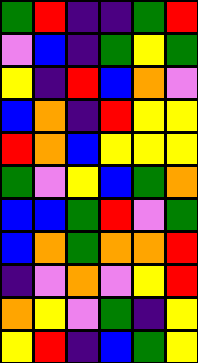[["green", "red", "indigo", "indigo", "green", "red"], ["violet", "blue", "indigo", "green", "yellow", "green"], ["yellow", "indigo", "red", "blue", "orange", "violet"], ["blue", "orange", "indigo", "red", "yellow", "yellow"], ["red", "orange", "blue", "yellow", "yellow", "yellow"], ["green", "violet", "yellow", "blue", "green", "orange"], ["blue", "blue", "green", "red", "violet", "green"], ["blue", "orange", "green", "orange", "orange", "red"], ["indigo", "violet", "orange", "violet", "yellow", "red"], ["orange", "yellow", "violet", "green", "indigo", "yellow"], ["yellow", "red", "indigo", "blue", "green", "yellow"]]